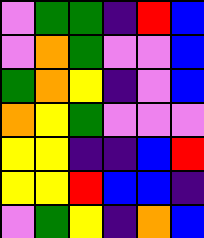[["violet", "green", "green", "indigo", "red", "blue"], ["violet", "orange", "green", "violet", "violet", "blue"], ["green", "orange", "yellow", "indigo", "violet", "blue"], ["orange", "yellow", "green", "violet", "violet", "violet"], ["yellow", "yellow", "indigo", "indigo", "blue", "red"], ["yellow", "yellow", "red", "blue", "blue", "indigo"], ["violet", "green", "yellow", "indigo", "orange", "blue"]]